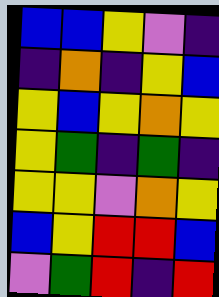[["blue", "blue", "yellow", "violet", "indigo"], ["indigo", "orange", "indigo", "yellow", "blue"], ["yellow", "blue", "yellow", "orange", "yellow"], ["yellow", "green", "indigo", "green", "indigo"], ["yellow", "yellow", "violet", "orange", "yellow"], ["blue", "yellow", "red", "red", "blue"], ["violet", "green", "red", "indigo", "red"]]